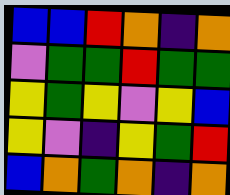[["blue", "blue", "red", "orange", "indigo", "orange"], ["violet", "green", "green", "red", "green", "green"], ["yellow", "green", "yellow", "violet", "yellow", "blue"], ["yellow", "violet", "indigo", "yellow", "green", "red"], ["blue", "orange", "green", "orange", "indigo", "orange"]]